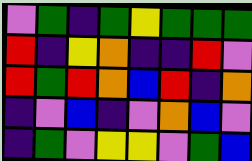[["violet", "green", "indigo", "green", "yellow", "green", "green", "green"], ["red", "indigo", "yellow", "orange", "indigo", "indigo", "red", "violet"], ["red", "green", "red", "orange", "blue", "red", "indigo", "orange"], ["indigo", "violet", "blue", "indigo", "violet", "orange", "blue", "violet"], ["indigo", "green", "violet", "yellow", "yellow", "violet", "green", "blue"]]